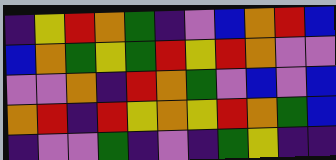[["indigo", "yellow", "red", "orange", "green", "indigo", "violet", "blue", "orange", "red", "blue"], ["blue", "orange", "green", "yellow", "green", "red", "yellow", "red", "orange", "violet", "violet"], ["violet", "violet", "orange", "indigo", "red", "orange", "green", "violet", "blue", "violet", "blue"], ["orange", "red", "indigo", "red", "yellow", "orange", "yellow", "red", "orange", "green", "blue"], ["indigo", "violet", "violet", "green", "indigo", "violet", "indigo", "green", "yellow", "indigo", "indigo"]]